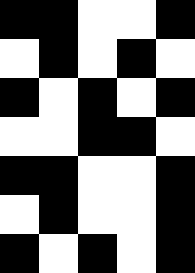[["black", "black", "white", "white", "black"], ["white", "black", "white", "black", "white"], ["black", "white", "black", "white", "black"], ["white", "white", "black", "black", "white"], ["black", "black", "white", "white", "black"], ["white", "black", "white", "white", "black"], ["black", "white", "black", "white", "black"]]